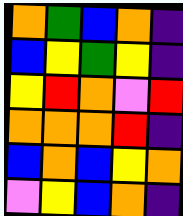[["orange", "green", "blue", "orange", "indigo"], ["blue", "yellow", "green", "yellow", "indigo"], ["yellow", "red", "orange", "violet", "red"], ["orange", "orange", "orange", "red", "indigo"], ["blue", "orange", "blue", "yellow", "orange"], ["violet", "yellow", "blue", "orange", "indigo"]]